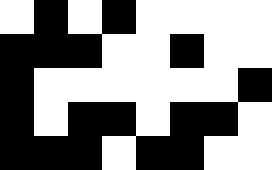[["white", "black", "white", "black", "white", "white", "white", "white"], ["black", "black", "black", "white", "white", "black", "white", "white"], ["black", "white", "white", "white", "white", "white", "white", "black"], ["black", "white", "black", "black", "white", "black", "black", "white"], ["black", "black", "black", "white", "black", "black", "white", "white"]]